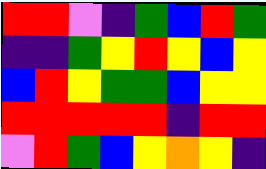[["red", "red", "violet", "indigo", "green", "blue", "red", "green"], ["indigo", "indigo", "green", "yellow", "red", "yellow", "blue", "yellow"], ["blue", "red", "yellow", "green", "green", "blue", "yellow", "yellow"], ["red", "red", "red", "red", "red", "indigo", "red", "red"], ["violet", "red", "green", "blue", "yellow", "orange", "yellow", "indigo"]]